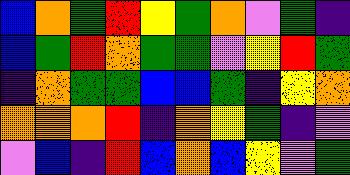[["blue", "orange", "green", "red", "yellow", "green", "orange", "violet", "green", "indigo"], ["blue", "green", "red", "orange", "green", "green", "violet", "yellow", "red", "green"], ["indigo", "orange", "green", "green", "blue", "blue", "green", "indigo", "yellow", "orange"], ["orange", "orange", "orange", "red", "indigo", "orange", "yellow", "green", "indigo", "violet"], ["violet", "blue", "indigo", "red", "blue", "orange", "blue", "yellow", "violet", "green"]]